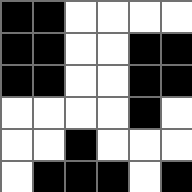[["black", "black", "white", "white", "white", "white"], ["black", "black", "white", "white", "black", "black"], ["black", "black", "white", "white", "black", "black"], ["white", "white", "white", "white", "black", "white"], ["white", "white", "black", "white", "white", "white"], ["white", "black", "black", "black", "white", "black"]]